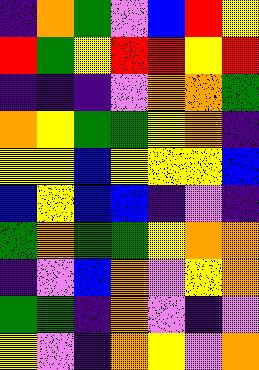[["indigo", "orange", "green", "violet", "blue", "red", "yellow"], ["red", "green", "yellow", "red", "red", "yellow", "red"], ["indigo", "indigo", "indigo", "violet", "orange", "orange", "green"], ["orange", "yellow", "green", "green", "yellow", "orange", "indigo"], ["yellow", "yellow", "blue", "yellow", "yellow", "yellow", "blue"], ["blue", "yellow", "blue", "blue", "indigo", "violet", "indigo"], ["green", "orange", "green", "green", "yellow", "orange", "orange"], ["indigo", "violet", "blue", "orange", "violet", "yellow", "orange"], ["green", "green", "indigo", "orange", "violet", "indigo", "violet"], ["yellow", "violet", "indigo", "orange", "yellow", "violet", "orange"]]